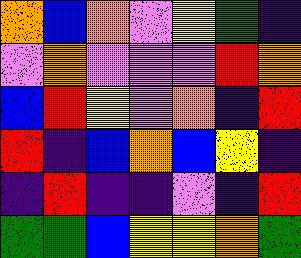[["orange", "blue", "orange", "violet", "yellow", "green", "indigo"], ["violet", "orange", "violet", "violet", "violet", "red", "orange"], ["blue", "red", "yellow", "violet", "orange", "indigo", "red"], ["red", "indigo", "blue", "orange", "blue", "yellow", "indigo"], ["indigo", "red", "indigo", "indigo", "violet", "indigo", "red"], ["green", "green", "blue", "yellow", "yellow", "orange", "green"]]